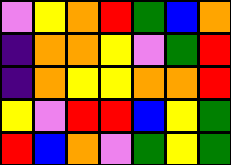[["violet", "yellow", "orange", "red", "green", "blue", "orange"], ["indigo", "orange", "orange", "yellow", "violet", "green", "red"], ["indigo", "orange", "yellow", "yellow", "orange", "orange", "red"], ["yellow", "violet", "red", "red", "blue", "yellow", "green"], ["red", "blue", "orange", "violet", "green", "yellow", "green"]]